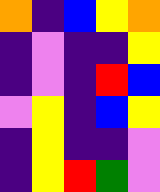[["orange", "indigo", "blue", "yellow", "orange"], ["indigo", "violet", "indigo", "indigo", "yellow"], ["indigo", "violet", "indigo", "red", "blue"], ["violet", "yellow", "indigo", "blue", "yellow"], ["indigo", "yellow", "indigo", "indigo", "violet"], ["indigo", "yellow", "red", "green", "violet"]]